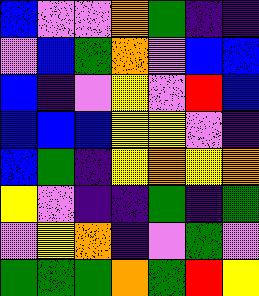[["blue", "violet", "violet", "orange", "green", "indigo", "indigo"], ["violet", "blue", "green", "orange", "violet", "blue", "blue"], ["blue", "indigo", "violet", "yellow", "violet", "red", "blue"], ["blue", "blue", "blue", "yellow", "yellow", "violet", "indigo"], ["blue", "green", "indigo", "yellow", "orange", "yellow", "orange"], ["yellow", "violet", "indigo", "indigo", "green", "indigo", "green"], ["violet", "yellow", "orange", "indigo", "violet", "green", "violet"], ["green", "green", "green", "orange", "green", "red", "yellow"]]